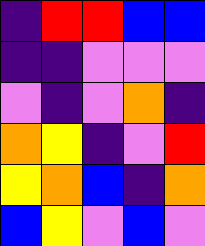[["indigo", "red", "red", "blue", "blue"], ["indigo", "indigo", "violet", "violet", "violet"], ["violet", "indigo", "violet", "orange", "indigo"], ["orange", "yellow", "indigo", "violet", "red"], ["yellow", "orange", "blue", "indigo", "orange"], ["blue", "yellow", "violet", "blue", "violet"]]